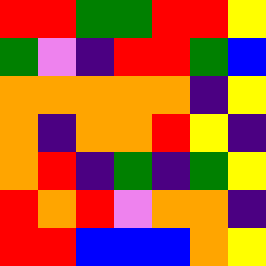[["red", "red", "green", "green", "red", "red", "yellow"], ["green", "violet", "indigo", "red", "red", "green", "blue"], ["orange", "orange", "orange", "orange", "orange", "indigo", "yellow"], ["orange", "indigo", "orange", "orange", "red", "yellow", "indigo"], ["orange", "red", "indigo", "green", "indigo", "green", "yellow"], ["red", "orange", "red", "violet", "orange", "orange", "indigo"], ["red", "red", "blue", "blue", "blue", "orange", "yellow"]]